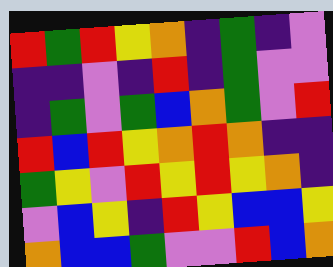[["red", "green", "red", "yellow", "orange", "indigo", "green", "indigo", "violet"], ["indigo", "indigo", "violet", "indigo", "red", "indigo", "green", "violet", "violet"], ["indigo", "green", "violet", "green", "blue", "orange", "green", "violet", "red"], ["red", "blue", "red", "yellow", "orange", "red", "orange", "indigo", "indigo"], ["green", "yellow", "violet", "red", "yellow", "red", "yellow", "orange", "indigo"], ["violet", "blue", "yellow", "indigo", "red", "yellow", "blue", "blue", "yellow"], ["orange", "blue", "blue", "green", "violet", "violet", "red", "blue", "orange"]]